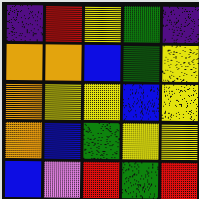[["indigo", "red", "yellow", "green", "indigo"], ["orange", "orange", "blue", "green", "yellow"], ["orange", "yellow", "yellow", "blue", "yellow"], ["orange", "blue", "green", "yellow", "yellow"], ["blue", "violet", "red", "green", "red"]]